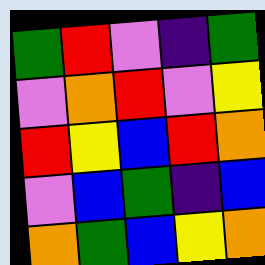[["green", "red", "violet", "indigo", "green"], ["violet", "orange", "red", "violet", "yellow"], ["red", "yellow", "blue", "red", "orange"], ["violet", "blue", "green", "indigo", "blue"], ["orange", "green", "blue", "yellow", "orange"]]